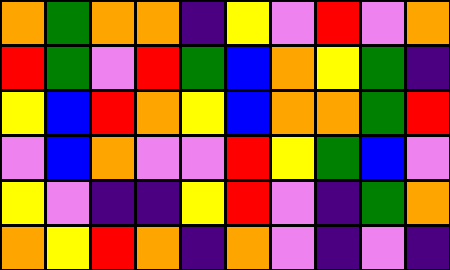[["orange", "green", "orange", "orange", "indigo", "yellow", "violet", "red", "violet", "orange"], ["red", "green", "violet", "red", "green", "blue", "orange", "yellow", "green", "indigo"], ["yellow", "blue", "red", "orange", "yellow", "blue", "orange", "orange", "green", "red"], ["violet", "blue", "orange", "violet", "violet", "red", "yellow", "green", "blue", "violet"], ["yellow", "violet", "indigo", "indigo", "yellow", "red", "violet", "indigo", "green", "orange"], ["orange", "yellow", "red", "orange", "indigo", "orange", "violet", "indigo", "violet", "indigo"]]